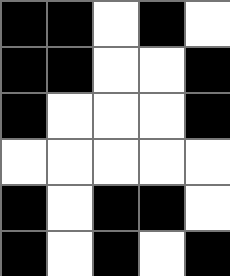[["black", "black", "white", "black", "white"], ["black", "black", "white", "white", "black"], ["black", "white", "white", "white", "black"], ["white", "white", "white", "white", "white"], ["black", "white", "black", "black", "white"], ["black", "white", "black", "white", "black"]]